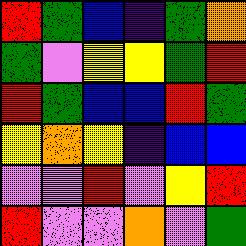[["red", "green", "blue", "indigo", "green", "orange"], ["green", "violet", "yellow", "yellow", "green", "red"], ["red", "green", "blue", "blue", "red", "green"], ["yellow", "orange", "yellow", "indigo", "blue", "blue"], ["violet", "violet", "red", "violet", "yellow", "red"], ["red", "violet", "violet", "orange", "violet", "green"]]